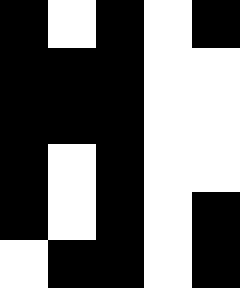[["black", "white", "black", "white", "black"], ["black", "black", "black", "white", "white"], ["black", "black", "black", "white", "white"], ["black", "white", "black", "white", "white"], ["black", "white", "black", "white", "black"], ["white", "black", "black", "white", "black"]]